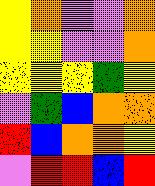[["yellow", "orange", "violet", "violet", "orange"], ["yellow", "yellow", "violet", "violet", "orange"], ["yellow", "yellow", "yellow", "green", "yellow"], ["violet", "green", "blue", "orange", "orange"], ["red", "blue", "orange", "orange", "yellow"], ["violet", "red", "red", "blue", "red"]]